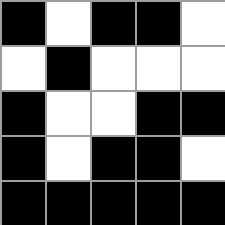[["black", "white", "black", "black", "white"], ["white", "black", "white", "white", "white"], ["black", "white", "white", "black", "black"], ["black", "white", "black", "black", "white"], ["black", "black", "black", "black", "black"]]